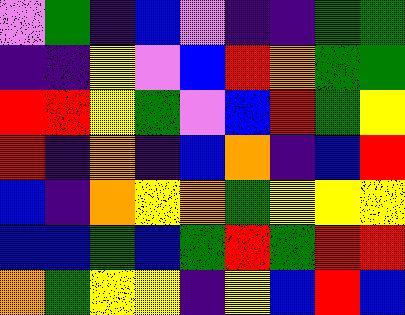[["violet", "green", "indigo", "blue", "violet", "indigo", "indigo", "green", "green"], ["indigo", "indigo", "yellow", "violet", "blue", "red", "orange", "green", "green"], ["red", "red", "yellow", "green", "violet", "blue", "red", "green", "yellow"], ["red", "indigo", "orange", "indigo", "blue", "orange", "indigo", "blue", "red"], ["blue", "indigo", "orange", "yellow", "orange", "green", "yellow", "yellow", "yellow"], ["blue", "blue", "green", "blue", "green", "red", "green", "red", "red"], ["orange", "green", "yellow", "yellow", "indigo", "yellow", "blue", "red", "blue"]]